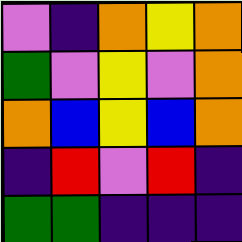[["violet", "indigo", "orange", "yellow", "orange"], ["green", "violet", "yellow", "violet", "orange"], ["orange", "blue", "yellow", "blue", "orange"], ["indigo", "red", "violet", "red", "indigo"], ["green", "green", "indigo", "indigo", "indigo"]]